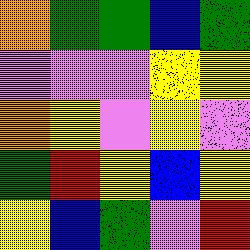[["orange", "green", "green", "blue", "green"], ["violet", "violet", "violet", "yellow", "yellow"], ["orange", "yellow", "violet", "yellow", "violet"], ["green", "red", "yellow", "blue", "yellow"], ["yellow", "blue", "green", "violet", "red"]]